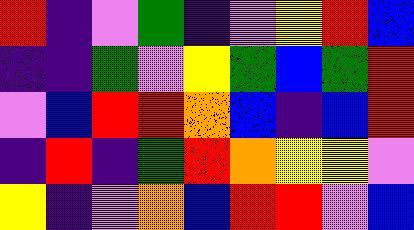[["red", "indigo", "violet", "green", "indigo", "violet", "yellow", "red", "blue"], ["indigo", "indigo", "green", "violet", "yellow", "green", "blue", "green", "red"], ["violet", "blue", "red", "red", "orange", "blue", "indigo", "blue", "red"], ["indigo", "red", "indigo", "green", "red", "orange", "yellow", "yellow", "violet"], ["yellow", "indigo", "violet", "orange", "blue", "red", "red", "violet", "blue"]]